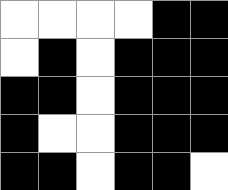[["white", "white", "white", "white", "black", "black"], ["white", "black", "white", "black", "black", "black"], ["black", "black", "white", "black", "black", "black"], ["black", "white", "white", "black", "black", "black"], ["black", "black", "white", "black", "black", "white"]]